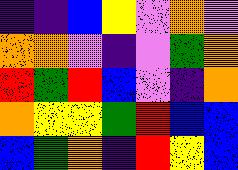[["indigo", "indigo", "blue", "yellow", "violet", "orange", "violet"], ["orange", "orange", "violet", "indigo", "violet", "green", "orange"], ["red", "green", "red", "blue", "violet", "indigo", "orange"], ["orange", "yellow", "yellow", "green", "red", "blue", "blue"], ["blue", "green", "orange", "indigo", "red", "yellow", "blue"]]